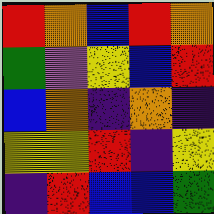[["red", "orange", "blue", "red", "orange"], ["green", "violet", "yellow", "blue", "red"], ["blue", "orange", "indigo", "orange", "indigo"], ["yellow", "yellow", "red", "indigo", "yellow"], ["indigo", "red", "blue", "blue", "green"]]